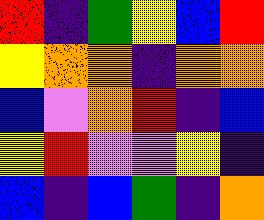[["red", "indigo", "green", "yellow", "blue", "red"], ["yellow", "orange", "orange", "indigo", "orange", "orange"], ["blue", "violet", "orange", "red", "indigo", "blue"], ["yellow", "red", "violet", "violet", "yellow", "indigo"], ["blue", "indigo", "blue", "green", "indigo", "orange"]]